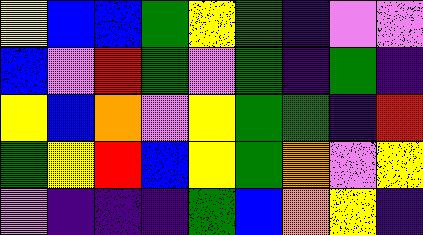[["yellow", "blue", "blue", "green", "yellow", "green", "indigo", "violet", "violet"], ["blue", "violet", "red", "green", "violet", "green", "indigo", "green", "indigo"], ["yellow", "blue", "orange", "violet", "yellow", "green", "green", "indigo", "red"], ["green", "yellow", "red", "blue", "yellow", "green", "orange", "violet", "yellow"], ["violet", "indigo", "indigo", "indigo", "green", "blue", "orange", "yellow", "indigo"]]